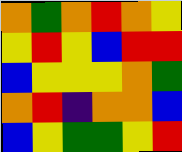[["orange", "green", "orange", "red", "orange", "yellow"], ["yellow", "red", "yellow", "blue", "red", "red"], ["blue", "yellow", "yellow", "yellow", "orange", "green"], ["orange", "red", "indigo", "orange", "orange", "blue"], ["blue", "yellow", "green", "green", "yellow", "red"]]